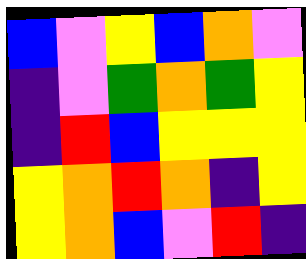[["blue", "violet", "yellow", "blue", "orange", "violet"], ["indigo", "violet", "green", "orange", "green", "yellow"], ["indigo", "red", "blue", "yellow", "yellow", "yellow"], ["yellow", "orange", "red", "orange", "indigo", "yellow"], ["yellow", "orange", "blue", "violet", "red", "indigo"]]